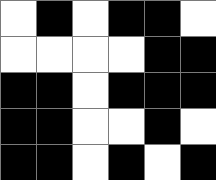[["white", "black", "white", "black", "black", "white"], ["white", "white", "white", "white", "black", "black"], ["black", "black", "white", "black", "black", "black"], ["black", "black", "white", "white", "black", "white"], ["black", "black", "white", "black", "white", "black"]]